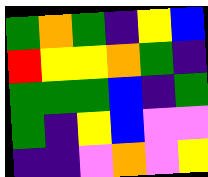[["green", "orange", "green", "indigo", "yellow", "blue"], ["red", "yellow", "yellow", "orange", "green", "indigo"], ["green", "green", "green", "blue", "indigo", "green"], ["green", "indigo", "yellow", "blue", "violet", "violet"], ["indigo", "indigo", "violet", "orange", "violet", "yellow"]]